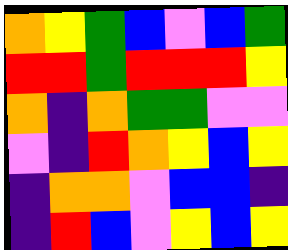[["orange", "yellow", "green", "blue", "violet", "blue", "green"], ["red", "red", "green", "red", "red", "red", "yellow"], ["orange", "indigo", "orange", "green", "green", "violet", "violet"], ["violet", "indigo", "red", "orange", "yellow", "blue", "yellow"], ["indigo", "orange", "orange", "violet", "blue", "blue", "indigo"], ["indigo", "red", "blue", "violet", "yellow", "blue", "yellow"]]